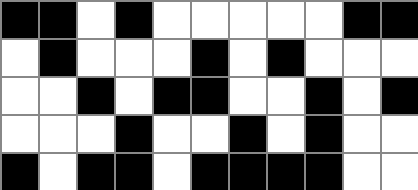[["black", "black", "white", "black", "white", "white", "white", "white", "white", "black", "black"], ["white", "black", "white", "white", "white", "black", "white", "black", "white", "white", "white"], ["white", "white", "black", "white", "black", "black", "white", "white", "black", "white", "black"], ["white", "white", "white", "black", "white", "white", "black", "white", "black", "white", "white"], ["black", "white", "black", "black", "white", "black", "black", "black", "black", "white", "white"]]